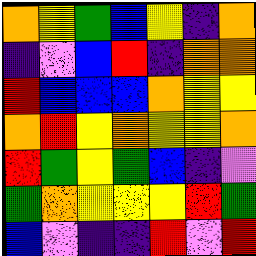[["orange", "yellow", "green", "blue", "yellow", "indigo", "orange"], ["indigo", "violet", "blue", "red", "indigo", "orange", "orange"], ["red", "blue", "blue", "blue", "orange", "yellow", "yellow"], ["orange", "red", "yellow", "orange", "yellow", "yellow", "orange"], ["red", "green", "yellow", "green", "blue", "indigo", "violet"], ["green", "orange", "yellow", "yellow", "yellow", "red", "green"], ["blue", "violet", "indigo", "indigo", "red", "violet", "red"]]